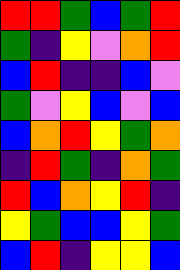[["red", "red", "green", "blue", "green", "red"], ["green", "indigo", "yellow", "violet", "orange", "red"], ["blue", "red", "indigo", "indigo", "blue", "violet"], ["green", "violet", "yellow", "blue", "violet", "blue"], ["blue", "orange", "red", "yellow", "green", "orange"], ["indigo", "red", "green", "indigo", "orange", "green"], ["red", "blue", "orange", "yellow", "red", "indigo"], ["yellow", "green", "blue", "blue", "yellow", "green"], ["blue", "red", "indigo", "yellow", "yellow", "blue"]]